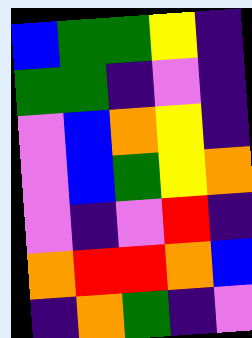[["blue", "green", "green", "yellow", "indigo"], ["green", "green", "indigo", "violet", "indigo"], ["violet", "blue", "orange", "yellow", "indigo"], ["violet", "blue", "green", "yellow", "orange"], ["violet", "indigo", "violet", "red", "indigo"], ["orange", "red", "red", "orange", "blue"], ["indigo", "orange", "green", "indigo", "violet"]]